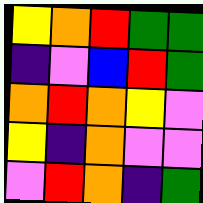[["yellow", "orange", "red", "green", "green"], ["indigo", "violet", "blue", "red", "green"], ["orange", "red", "orange", "yellow", "violet"], ["yellow", "indigo", "orange", "violet", "violet"], ["violet", "red", "orange", "indigo", "green"]]